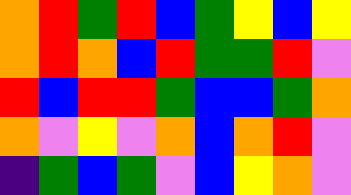[["orange", "red", "green", "red", "blue", "green", "yellow", "blue", "yellow"], ["orange", "red", "orange", "blue", "red", "green", "green", "red", "violet"], ["red", "blue", "red", "red", "green", "blue", "blue", "green", "orange"], ["orange", "violet", "yellow", "violet", "orange", "blue", "orange", "red", "violet"], ["indigo", "green", "blue", "green", "violet", "blue", "yellow", "orange", "violet"]]